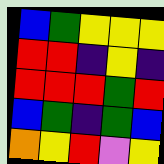[["blue", "green", "yellow", "yellow", "yellow"], ["red", "red", "indigo", "yellow", "indigo"], ["red", "red", "red", "green", "red"], ["blue", "green", "indigo", "green", "blue"], ["orange", "yellow", "red", "violet", "yellow"]]